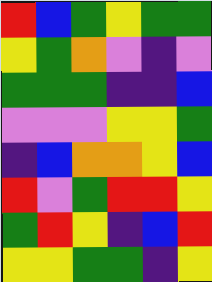[["red", "blue", "green", "yellow", "green", "green"], ["yellow", "green", "orange", "violet", "indigo", "violet"], ["green", "green", "green", "indigo", "indigo", "blue"], ["violet", "violet", "violet", "yellow", "yellow", "green"], ["indigo", "blue", "orange", "orange", "yellow", "blue"], ["red", "violet", "green", "red", "red", "yellow"], ["green", "red", "yellow", "indigo", "blue", "red"], ["yellow", "yellow", "green", "green", "indigo", "yellow"]]